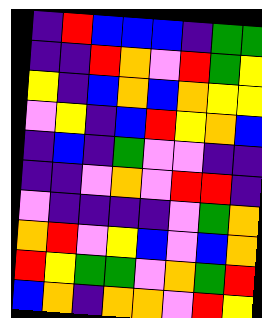[["indigo", "red", "blue", "blue", "blue", "indigo", "green", "green"], ["indigo", "indigo", "red", "orange", "violet", "red", "green", "yellow"], ["yellow", "indigo", "blue", "orange", "blue", "orange", "yellow", "yellow"], ["violet", "yellow", "indigo", "blue", "red", "yellow", "orange", "blue"], ["indigo", "blue", "indigo", "green", "violet", "violet", "indigo", "indigo"], ["indigo", "indigo", "violet", "orange", "violet", "red", "red", "indigo"], ["violet", "indigo", "indigo", "indigo", "indigo", "violet", "green", "orange"], ["orange", "red", "violet", "yellow", "blue", "violet", "blue", "orange"], ["red", "yellow", "green", "green", "violet", "orange", "green", "red"], ["blue", "orange", "indigo", "orange", "orange", "violet", "red", "yellow"]]